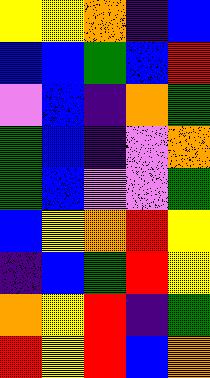[["yellow", "yellow", "orange", "indigo", "blue"], ["blue", "blue", "green", "blue", "red"], ["violet", "blue", "indigo", "orange", "green"], ["green", "blue", "indigo", "violet", "orange"], ["green", "blue", "violet", "violet", "green"], ["blue", "yellow", "orange", "red", "yellow"], ["indigo", "blue", "green", "red", "yellow"], ["orange", "yellow", "red", "indigo", "green"], ["red", "yellow", "red", "blue", "orange"]]